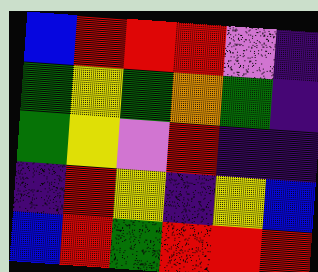[["blue", "red", "red", "red", "violet", "indigo"], ["green", "yellow", "green", "orange", "green", "indigo"], ["green", "yellow", "violet", "red", "indigo", "indigo"], ["indigo", "red", "yellow", "indigo", "yellow", "blue"], ["blue", "red", "green", "red", "red", "red"]]